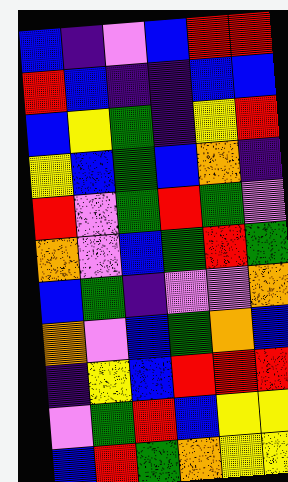[["blue", "indigo", "violet", "blue", "red", "red"], ["red", "blue", "indigo", "indigo", "blue", "blue"], ["blue", "yellow", "green", "indigo", "yellow", "red"], ["yellow", "blue", "green", "blue", "orange", "indigo"], ["red", "violet", "green", "red", "green", "violet"], ["orange", "violet", "blue", "green", "red", "green"], ["blue", "green", "indigo", "violet", "violet", "orange"], ["orange", "violet", "blue", "green", "orange", "blue"], ["indigo", "yellow", "blue", "red", "red", "red"], ["violet", "green", "red", "blue", "yellow", "yellow"], ["blue", "red", "green", "orange", "yellow", "yellow"]]